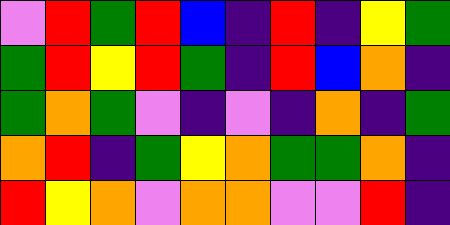[["violet", "red", "green", "red", "blue", "indigo", "red", "indigo", "yellow", "green"], ["green", "red", "yellow", "red", "green", "indigo", "red", "blue", "orange", "indigo"], ["green", "orange", "green", "violet", "indigo", "violet", "indigo", "orange", "indigo", "green"], ["orange", "red", "indigo", "green", "yellow", "orange", "green", "green", "orange", "indigo"], ["red", "yellow", "orange", "violet", "orange", "orange", "violet", "violet", "red", "indigo"]]